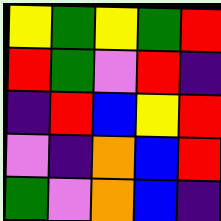[["yellow", "green", "yellow", "green", "red"], ["red", "green", "violet", "red", "indigo"], ["indigo", "red", "blue", "yellow", "red"], ["violet", "indigo", "orange", "blue", "red"], ["green", "violet", "orange", "blue", "indigo"]]